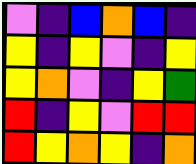[["violet", "indigo", "blue", "orange", "blue", "indigo"], ["yellow", "indigo", "yellow", "violet", "indigo", "yellow"], ["yellow", "orange", "violet", "indigo", "yellow", "green"], ["red", "indigo", "yellow", "violet", "red", "red"], ["red", "yellow", "orange", "yellow", "indigo", "orange"]]